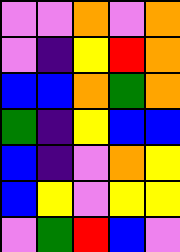[["violet", "violet", "orange", "violet", "orange"], ["violet", "indigo", "yellow", "red", "orange"], ["blue", "blue", "orange", "green", "orange"], ["green", "indigo", "yellow", "blue", "blue"], ["blue", "indigo", "violet", "orange", "yellow"], ["blue", "yellow", "violet", "yellow", "yellow"], ["violet", "green", "red", "blue", "violet"]]